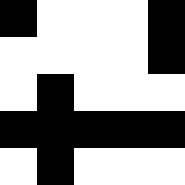[["black", "white", "white", "white", "black"], ["white", "white", "white", "white", "black"], ["white", "black", "white", "white", "white"], ["black", "black", "black", "black", "black"], ["white", "black", "white", "white", "white"]]